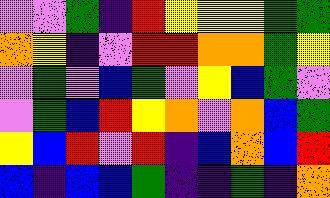[["violet", "violet", "green", "indigo", "red", "yellow", "yellow", "yellow", "green", "green"], ["orange", "yellow", "indigo", "violet", "red", "red", "orange", "orange", "green", "yellow"], ["violet", "green", "violet", "blue", "green", "violet", "yellow", "blue", "green", "violet"], ["violet", "green", "blue", "red", "yellow", "orange", "violet", "orange", "blue", "green"], ["yellow", "blue", "red", "violet", "red", "indigo", "blue", "orange", "blue", "red"], ["blue", "indigo", "blue", "blue", "green", "indigo", "indigo", "green", "indigo", "orange"]]